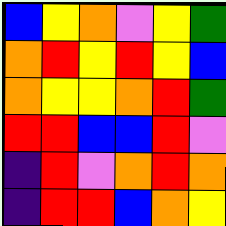[["blue", "yellow", "orange", "violet", "yellow", "green"], ["orange", "red", "yellow", "red", "yellow", "blue"], ["orange", "yellow", "yellow", "orange", "red", "green"], ["red", "red", "blue", "blue", "red", "violet"], ["indigo", "red", "violet", "orange", "red", "orange"], ["indigo", "red", "red", "blue", "orange", "yellow"]]